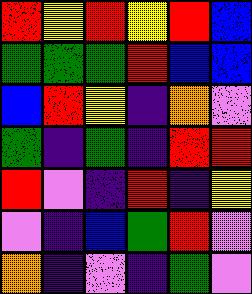[["red", "yellow", "red", "yellow", "red", "blue"], ["green", "green", "green", "red", "blue", "blue"], ["blue", "red", "yellow", "indigo", "orange", "violet"], ["green", "indigo", "green", "indigo", "red", "red"], ["red", "violet", "indigo", "red", "indigo", "yellow"], ["violet", "indigo", "blue", "green", "red", "violet"], ["orange", "indigo", "violet", "indigo", "green", "violet"]]